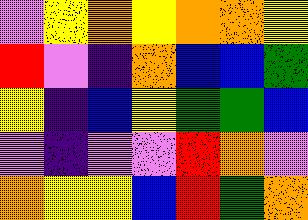[["violet", "yellow", "orange", "yellow", "orange", "orange", "yellow"], ["red", "violet", "indigo", "orange", "blue", "blue", "green"], ["yellow", "indigo", "blue", "yellow", "green", "green", "blue"], ["violet", "indigo", "violet", "violet", "red", "orange", "violet"], ["orange", "yellow", "yellow", "blue", "red", "green", "orange"]]